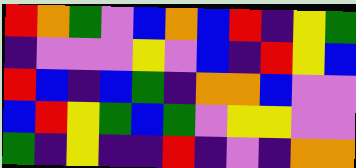[["red", "orange", "green", "violet", "blue", "orange", "blue", "red", "indigo", "yellow", "green"], ["indigo", "violet", "violet", "violet", "yellow", "violet", "blue", "indigo", "red", "yellow", "blue"], ["red", "blue", "indigo", "blue", "green", "indigo", "orange", "orange", "blue", "violet", "violet"], ["blue", "red", "yellow", "green", "blue", "green", "violet", "yellow", "yellow", "violet", "violet"], ["green", "indigo", "yellow", "indigo", "indigo", "red", "indigo", "violet", "indigo", "orange", "orange"]]